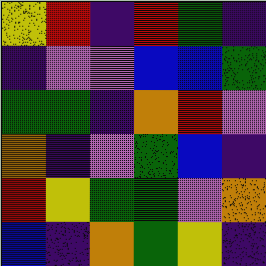[["yellow", "red", "indigo", "red", "green", "indigo"], ["indigo", "violet", "violet", "blue", "blue", "green"], ["green", "green", "indigo", "orange", "red", "violet"], ["orange", "indigo", "violet", "green", "blue", "indigo"], ["red", "yellow", "green", "green", "violet", "orange"], ["blue", "indigo", "orange", "green", "yellow", "indigo"]]